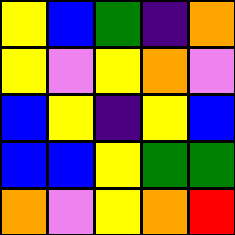[["yellow", "blue", "green", "indigo", "orange"], ["yellow", "violet", "yellow", "orange", "violet"], ["blue", "yellow", "indigo", "yellow", "blue"], ["blue", "blue", "yellow", "green", "green"], ["orange", "violet", "yellow", "orange", "red"]]